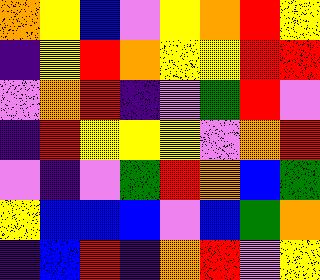[["orange", "yellow", "blue", "violet", "yellow", "orange", "red", "yellow"], ["indigo", "yellow", "red", "orange", "yellow", "yellow", "red", "red"], ["violet", "orange", "red", "indigo", "violet", "green", "red", "violet"], ["indigo", "red", "yellow", "yellow", "yellow", "violet", "orange", "red"], ["violet", "indigo", "violet", "green", "red", "orange", "blue", "green"], ["yellow", "blue", "blue", "blue", "violet", "blue", "green", "orange"], ["indigo", "blue", "red", "indigo", "orange", "red", "violet", "yellow"]]